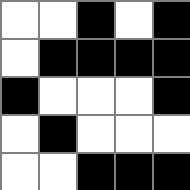[["white", "white", "black", "white", "black"], ["white", "black", "black", "black", "black"], ["black", "white", "white", "white", "black"], ["white", "black", "white", "white", "white"], ["white", "white", "black", "black", "black"]]